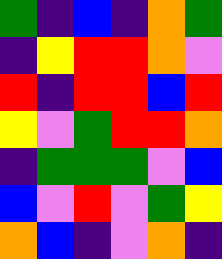[["green", "indigo", "blue", "indigo", "orange", "green"], ["indigo", "yellow", "red", "red", "orange", "violet"], ["red", "indigo", "red", "red", "blue", "red"], ["yellow", "violet", "green", "red", "red", "orange"], ["indigo", "green", "green", "green", "violet", "blue"], ["blue", "violet", "red", "violet", "green", "yellow"], ["orange", "blue", "indigo", "violet", "orange", "indigo"]]